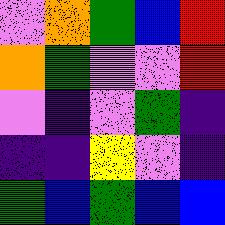[["violet", "orange", "green", "blue", "red"], ["orange", "green", "violet", "violet", "red"], ["violet", "indigo", "violet", "green", "indigo"], ["indigo", "indigo", "yellow", "violet", "indigo"], ["green", "blue", "green", "blue", "blue"]]